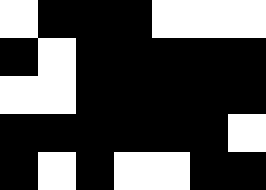[["white", "black", "black", "black", "white", "white", "white"], ["black", "white", "black", "black", "black", "black", "black"], ["white", "white", "black", "black", "black", "black", "black"], ["black", "black", "black", "black", "black", "black", "white"], ["black", "white", "black", "white", "white", "black", "black"]]